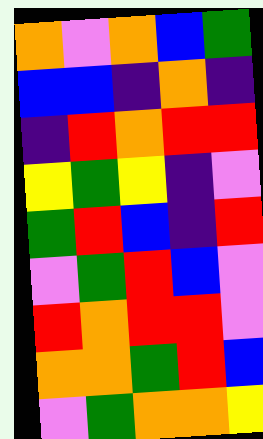[["orange", "violet", "orange", "blue", "green"], ["blue", "blue", "indigo", "orange", "indigo"], ["indigo", "red", "orange", "red", "red"], ["yellow", "green", "yellow", "indigo", "violet"], ["green", "red", "blue", "indigo", "red"], ["violet", "green", "red", "blue", "violet"], ["red", "orange", "red", "red", "violet"], ["orange", "orange", "green", "red", "blue"], ["violet", "green", "orange", "orange", "yellow"]]